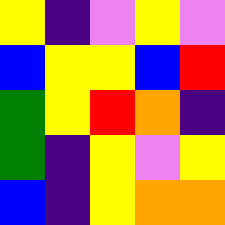[["yellow", "indigo", "violet", "yellow", "violet"], ["blue", "yellow", "yellow", "blue", "red"], ["green", "yellow", "red", "orange", "indigo"], ["green", "indigo", "yellow", "violet", "yellow"], ["blue", "indigo", "yellow", "orange", "orange"]]